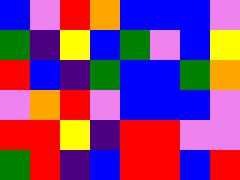[["blue", "violet", "red", "orange", "blue", "blue", "blue", "violet"], ["green", "indigo", "yellow", "blue", "green", "violet", "blue", "yellow"], ["red", "blue", "indigo", "green", "blue", "blue", "green", "orange"], ["violet", "orange", "red", "violet", "blue", "blue", "blue", "violet"], ["red", "red", "yellow", "indigo", "red", "red", "violet", "violet"], ["green", "red", "indigo", "blue", "red", "red", "blue", "red"]]